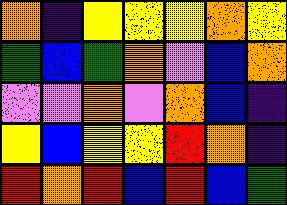[["orange", "indigo", "yellow", "yellow", "yellow", "orange", "yellow"], ["green", "blue", "green", "orange", "violet", "blue", "orange"], ["violet", "violet", "orange", "violet", "orange", "blue", "indigo"], ["yellow", "blue", "yellow", "yellow", "red", "orange", "indigo"], ["red", "orange", "red", "blue", "red", "blue", "green"]]